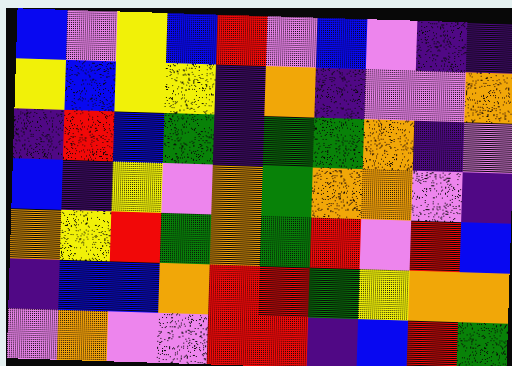[["blue", "violet", "yellow", "blue", "red", "violet", "blue", "violet", "indigo", "indigo"], ["yellow", "blue", "yellow", "yellow", "indigo", "orange", "indigo", "violet", "violet", "orange"], ["indigo", "red", "blue", "green", "indigo", "green", "green", "orange", "indigo", "violet"], ["blue", "indigo", "yellow", "violet", "orange", "green", "orange", "orange", "violet", "indigo"], ["orange", "yellow", "red", "green", "orange", "green", "red", "violet", "red", "blue"], ["indigo", "blue", "blue", "orange", "red", "red", "green", "yellow", "orange", "orange"], ["violet", "orange", "violet", "violet", "red", "red", "indigo", "blue", "red", "green"]]